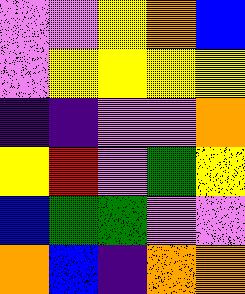[["violet", "violet", "yellow", "orange", "blue"], ["violet", "yellow", "yellow", "yellow", "yellow"], ["indigo", "indigo", "violet", "violet", "orange"], ["yellow", "red", "violet", "green", "yellow"], ["blue", "green", "green", "violet", "violet"], ["orange", "blue", "indigo", "orange", "orange"]]